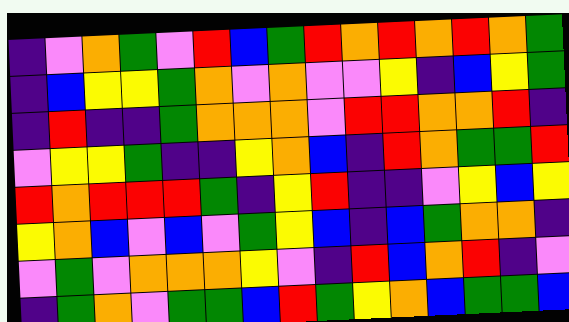[["indigo", "violet", "orange", "green", "violet", "red", "blue", "green", "red", "orange", "red", "orange", "red", "orange", "green"], ["indigo", "blue", "yellow", "yellow", "green", "orange", "violet", "orange", "violet", "violet", "yellow", "indigo", "blue", "yellow", "green"], ["indigo", "red", "indigo", "indigo", "green", "orange", "orange", "orange", "violet", "red", "red", "orange", "orange", "red", "indigo"], ["violet", "yellow", "yellow", "green", "indigo", "indigo", "yellow", "orange", "blue", "indigo", "red", "orange", "green", "green", "red"], ["red", "orange", "red", "red", "red", "green", "indigo", "yellow", "red", "indigo", "indigo", "violet", "yellow", "blue", "yellow"], ["yellow", "orange", "blue", "violet", "blue", "violet", "green", "yellow", "blue", "indigo", "blue", "green", "orange", "orange", "indigo"], ["violet", "green", "violet", "orange", "orange", "orange", "yellow", "violet", "indigo", "red", "blue", "orange", "red", "indigo", "violet"], ["indigo", "green", "orange", "violet", "green", "green", "blue", "red", "green", "yellow", "orange", "blue", "green", "green", "blue"]]